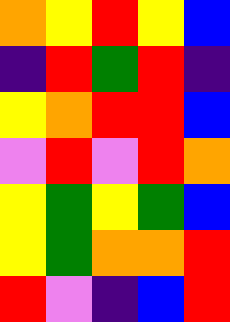[["orange", "yellow", "red", "yellow", "blue"], ["indigo", "red", "green", "red", "indigo"], ["yellow", "orange", "red", "red", "blue"], ["violet", "red", "violet", "red", "orange"], ["yellow", "green", "yellow", "green", "blue"], ["yellow", "green", "orange", "orange", "red"], ["red", "violet", "indigo", "blue", "red"]]